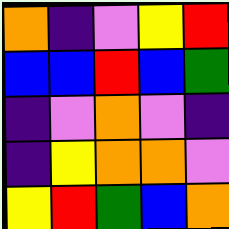[["orange", "indigo", "violet", "yellow", "red"], ["blue", "blue", "red", "blue", "green"], ["indigo", "violet", "orange", "violet", "indigo"], ["indigo", "yellow", "orange", "orange", "violet"], ["yellow", "red", "green", "blue", "orange"]]